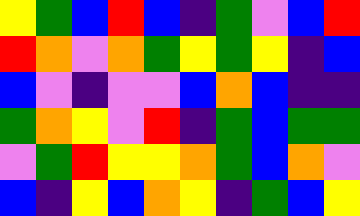[["yellow", "green", "blue", "red", "blue", "indigo", "green", "violet", "blue", "red"], ["red", "orange", "violet", "orange", "green", "yellow", "green", "yellow", "indigo", "blue"], ["blue", "violet", "indigo", "violet", "violet", "blue", "orange", "blue", "indigo", "indigo"], ["green", "orange", "yellow", "violet", "red", "indigo", "green", "blue", "green", "green"], ["violet", "green", "red", "yellow", "yellow", "orange", "green", "blue", "orange", "violet"], ["blue", "indigo", "yellow", "blue", "orange", "yellow", "indigo", "green", "blue", "yellow"]]